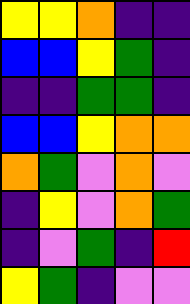[["yellow", "yellow", "orange", "indigo", "indigo"], ["blue", "blue", "yellow", "green", "indigo"], ["indigo", "indigo", "green", "green", "indigo"], ["blue", "blue", "yellow", "orange", "orange"], ["orange", "green", "violet", "orange", "violet"], ["indigo", "yellow", "violet", "orange", "green"], ["indigo", "violet", "green", "indigo", "red"], ["yellow", "green", "indigo", "violet", "violet"]]